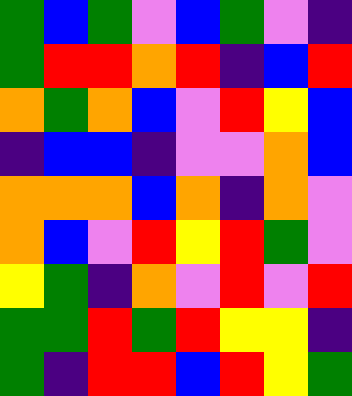[["green", "blue", "green", "violet", "blue", "green", "violet", "indigo"], ["green", "red", "red", "orange", "red", "indigo", "blue", "red"], ["orange", "green", "orange", "blue", "violet", "red", "yellow", "blue"], ["indigo", "blue", "blue", "indigo", "violet", "violet", "orange", "blue"], ["orange", "orange", "orange", "blue", "orange", "indigo", "orange", "violet"], ["orange", "blue", "violet", "red", "yellow", "red", "green", "violet"], ["yellow", "green", "indigo", "orange", "violet", "red", "violet", "red"], ["green", "green", "red", "green", "red", "yellow", "yellow", "indigo"], ["green", "indigo", "red", "red", "blue", "red", "yellow", "green"]]